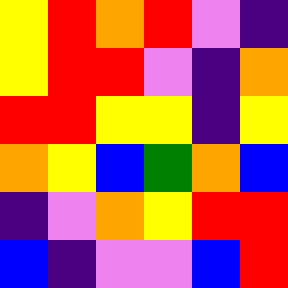[["yellow", "red", "orange", "red", "violet", "indigo"], ["yellow", "red", "red", "violet", "indigo", "orange"], ["red", "red", "yellow", "yellow", "indigo", "yellow"], ["orange", "yellow", "blue", "green", "orange", "blue"], ["indigo", "violet", "orange", "yellow", "red", "red"], ["blue", "indigo", "violet", "violet", "blue", "red"]]